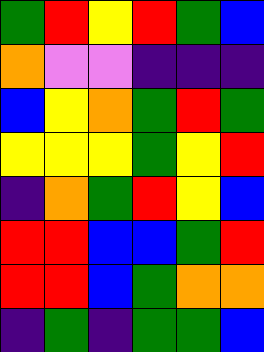[["green", "red", "yellow", "red", "green", "blue"], ["orange", "violet", "violet", "indigo", "indigo", "indigo"], ["blue", "yellow", "orange", "green", "red", "green"], ["yellow", "yellow", "yellow", "green", "yellow", "red"], ["indigo", "orange", "green", "red", "yellow", "blue"], ["red", "red", "blue", "blue", "green", "red"], ["red", "red", "blue", "green", "orange", "orange"], ["indigo", "green", "indigo", "green", "green", "blue"]]